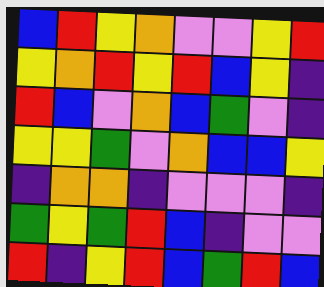[["blue", "red", "yellow", "orange", "violet", "violet", "yellow", "red"], ["yellow", "orange", "red", "yellow", "red", "blue", "yellow", "indigo"], ["red", "blue", "violet", "orange", "blue", "green", "violet", "indigo"], ["yellow", "yellow", "green", "violet", "orange", "blue", "blue", "yellow"], ["indigo", "orange", "orange", "indigo", "violet", "violet", "violet", "indigo"], ["green", "yellow", "green", "red", "blue", "indigo", "violet", "violet"], ["red", "indigo", "yellow", "red", "blue", "green", "red", "blue"]]